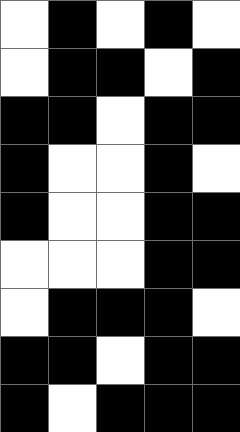[["white", "black", "white", "black", "white"], ["white", "black", "black", "white", "black"], ["black", "black", "white", "black", "black"], ["black", "white", "white", "black", "white"], ["black", "white", "white", "black", "black"], ["white", "white", "white", "black", "black"], ["white", "black", "black", "black", "white"], ["black", "black", "white", "black", "black"], ["black", "white", "black", "black", "black"]]